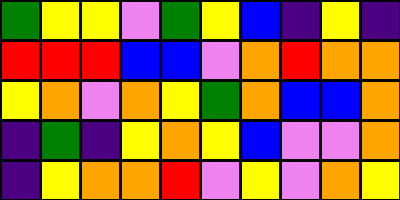[["green", "yellow", "yellow", "violet", "green", "yellow", "blue", "indigo", "yellow", "indigo"], ["red", "red", "red", "blue", "blue", "violet", "orange", "red", "orange", "orange"], ["yellow", "orange", "violet", "orange", "yellow", "green", "orange", "blue", "blue", "orange"], ["indigo", "green", "indigo", "yellow", "orange", "yellow", "blue", "violet", "violet", "orange"], ["indigo", "yellow", "orange", "orange", "red", "violet", "yellow", "violet", "orange", "yellow"]]